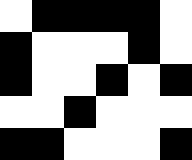[["white", "black", "black", "black", "black", "white"], ["black", "white", "white", "white", "black", "white"], ["black", "white", "white", "black", "white", "black"], ["white", "white", "black", "white", "white", "white"], ["black", "black", "white", "white", "white", "black"]]